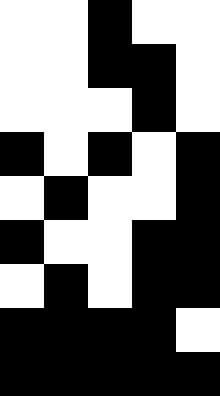[["white", "white", "black", "white", "white"], ["white", "white", "black", "black", "white"], ["white", "white", "white", "black", "white"], ["black", "white", "black", "white", "black"], ["white", "black", "white", "white", "black"], ["black", "white", "white", "black", "black"], ["white", "black", "white", "black", "black"], ["black", "black", "black", "black", "white"], ["black", "black", "black", "black", "black"]]